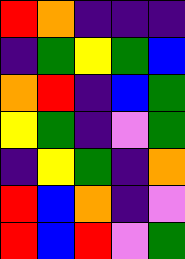[["red", "orange", "indigo", "indigo", "indigo"], ["indigo", "green", "yellow", "green", "blue"], ["orange", "red", "indigo", "blue", "green"], ["yellow", "green", "indigo", "violet", "green"], ["indigo", "yellow", "green", "indigo", "orange"], ["red", "blue", "orange", "indigo", "violet"], ["red", "blue", "red", "violet", "green"]]